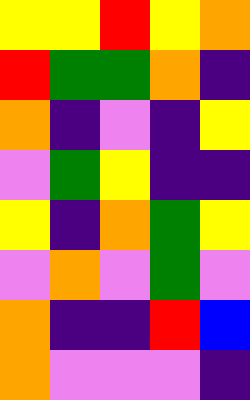[["yellow", "yellow", "red", "yellow", "orange"], ["red", "green", "green", "orange", "indigo"], ["orange", "indigo", "violet", "indigo", "yellow"], ["violet", "green", "yellow", "indigo", "indigo"], ["yellow", "indigo", "orange", "green", "yellow"], ["violet", "orange", "violet", "green", "violet"], ["orange", "indigo", "indigo", "red", "blue"], ["orange", "violet", "violet", "violet", "indigo"]]